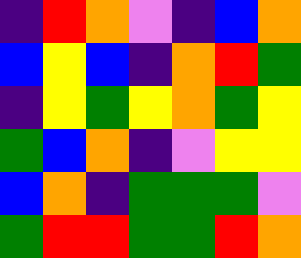[["indigo", "red", "orange", "violet", "indigo", "blue", "orange"], ["blue", "yellow", "blue", "indigo", "orange", "red", "green"], ["indigo", "yellow", "green", "yellow", "orange", "green", "yellow"], ["green", "blue", "orange", "indigo", "violet", "yellow", "yellow"], ["blue", "orange", "indigo", "green", "green", "green", "violet"], ["green", "red", "red", "green", "green", "red", "orange"]]